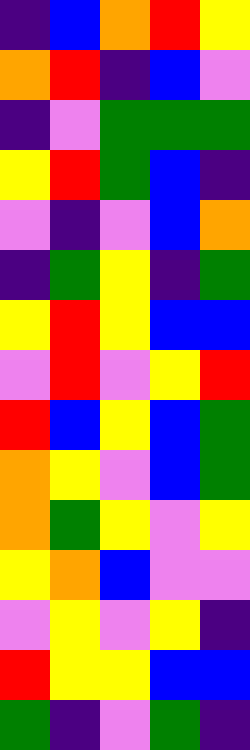[["indigo", "blue", "orange", "red", "yellow"], ["orange", "red", "indigo", "blue", "violet"], ["indigo", "violet", "green", "green", "green"], ["yellow", "red", "green", "blue", "indigo"], ["violet", "indigo", "violet", "blue", "orange"], ["indigo", "green", "yellow", "indigo", "green"], ["yellow", "red", "yellow", "blue", "blue"], ["violet", "red", "violet", "yellow", "red"], ["red", "blue", "yellow", "blue", "green"], ["orange", "yellow", "violet", "blue", "green"], ["orange", "green", "yellow", "violet", "yellow"], ["yellow", "orange", "blue", "violet", "violet"], ["violet", "yellow", "violet", "yellow", "indigo"], ["red", "yellow", "yellow", "blue", "blue"], ["green", "indigo", "violet", "green", "indigo"]]